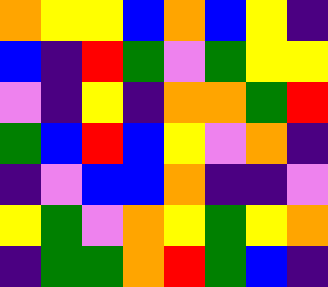[["orange", "yellow", "yellow", "blue", "orange", "blue", "yellow", "indigo"], ["blue", "indigo", "red", "green", "violet", "green", "yellow", "yellow"], ["violet", "indigo", "yellow", "indigo", "orange", "orange", "green", "red"], ["green", "blue", "red", "blue", "yellow", "violet", "orange", "indigo"], ["indigo", "violet", "blue", "blue", "orange", "indigo", "indigo", "violet"], ["yellow", "green", "violet", "orange", "yellow", "green", "yellow", "orange"], ["indigo", "green", "green", "orange", "red", "green", "blue", "indigo"]]